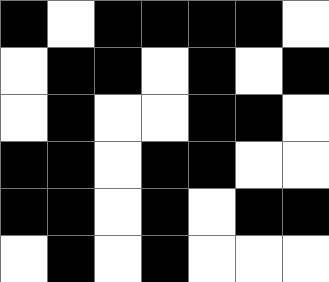[["black", "white", "black", "black", "black", "black", "white"], ["white", "black", "black", "white", "black", "white", "black"], ["white", "black", "white", "white", "black", "black", "white"], ["black", "black", "white", "black", "black", "white", "white"], ["black", "black", "white", "black", "white", "black", "black"], ["white", "black", "white", "black", "white", "white", "white"]]